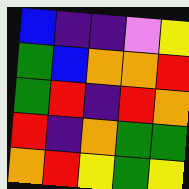[["blue", "indigo", "indigo", "violet", "yellow"], ["green", "blue", "orange", "orange", "red"], ["green", "red", "indigo", "red", "orange"], ["red", "indigo", "orange", "green", "green"], ["orange", "red", "yellow", "green", "yellow"]]